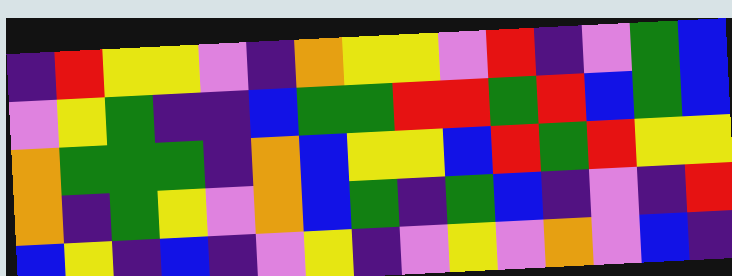[["indigo", "red", "yellow", "yellow", "violet", "indigo", "orange", "yellow", "yellow", "violet", "red", "indigo", "violet", "green", "blue"], ["violet", "yellow", "green", "indigo", "indigo", "blue", "green", "green", "red", "red", "green", "red", "blue", "green", "blue"], ["orange", "green", "green", "green", "indigo", "orange", "blue", "yellow", "yellow", "blue", "red", "green", "red", "yellow", "yellow"], ["orange", "indigo", "green", "yellow", "violet", "orange", "blue", "green", "indigo", "green", "blue", "indigo", "violet", "indigo", "red"], ["blue", "yellow", "indigo", "blue", "indigo", "violet", "yellow", "indigo", "violet", "yellow", "violet", "orange", "violet", "blue", "indigo"]]